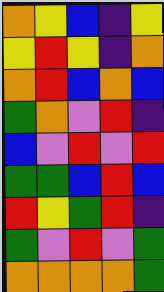[["orange", "yellow", "blue", "indigo", "yellow"], ["yellow", "red", "yellow", "indigo", "orange"], ["orange", "red", "blue", "orange", "blue"], ["green", "orange", "violet", "red", "indigo"], ["blue", "violet", "red", "violet", "red"], ["green", "green", "blue", "red", "blue"], ["red", "yellow", "green", "red", "indigo"], ["green", "violet", "red", "violet", "green"], ["orange", "orange", "orange", "orange", "green"]]